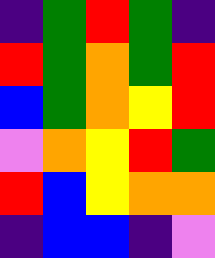[["indigo", "green", "red", "green", "indigo"], ["red", "green", "orange", "green", "red"], ["blue", "green", "orange", "yellow", "red"], ["violet", "orange", "yellow", "red", "green"], ["red", "blue", "yellow", "orange", "orange"], ["indigo", "blue", "blue", "indigo", "violet"]]